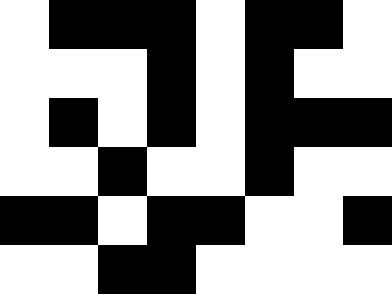[["white", "black", "black", "black", "white", "black", "black", "white"], ["white", "white", "white", "black", "white", "black", "white", "white"], ["white", "black", "white", "black", "white", "black", "black", "black"], ["white", "white", "black", "white", "white", "black", "white", "white"], ["black", "black", "white", "black", "black", "white", "white", "black"], ["white", "white", "black", "black", "white", "white", "white", "white"]]